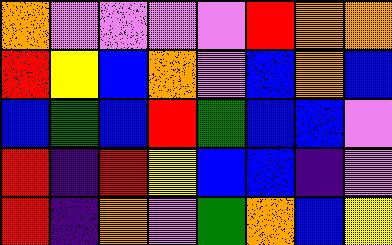[["orange", "violet", "violet", "violet", "violet", "red", "orange", "orange"], ["red", "yellow", "blue", "orange", "violet", "blue", "orange", "blue"], ["blue", "green", "blue", "red", "green", "blue", "blue", "violet"], ["red", "indigo", "red", "yellow", "blue", "blue", "indigo", "violet"], ["red", "indigo", "orange", "violet", "green", "orange", "blue", "yellow"]]